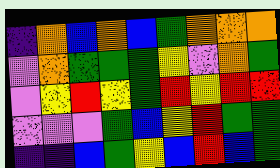[["indigo", "orange", "blue", "orange", "blue", "green", "orange", "orange", "orange"], ["violet", "orange", "green", "green", "green", "yellow", "violet", "orange", "green"], ["violet", "yellow", "red", "yellow", "green", "red", "yellow", "red", "red"], ["violet", "violet", "violet", "green", "blue", "yellow", "red", "green", "green"], ["indigo", "indigo", "blue", "green", "yellow", "blue", "red", "blue", "green"]]